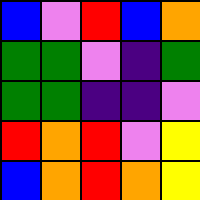[["blue", "violet", "red", "blue", "orange"], ["green", "green", "violet", "indigo", "green"], ["green", "green", "indigo", "indigo", "violet"], ["red", "orange", "red", "violet", "yellow"], ["blue", "orange", "red", "orange", "yellow"]]